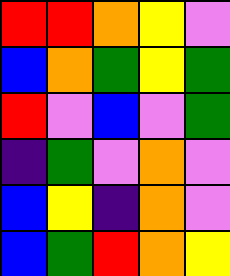[["red", "red", "orange", "yellow", "violet"], ["blue", "orange", "green", "yellow", "green"], ["red", "violet", "blue", "violet", "green"], ["indigo", "green", "violet", "orange", "violet"], ["blue", "yellow", "indigo", "orange", "violet"], ["blue", "green", "red", "orange", "yellow"]]